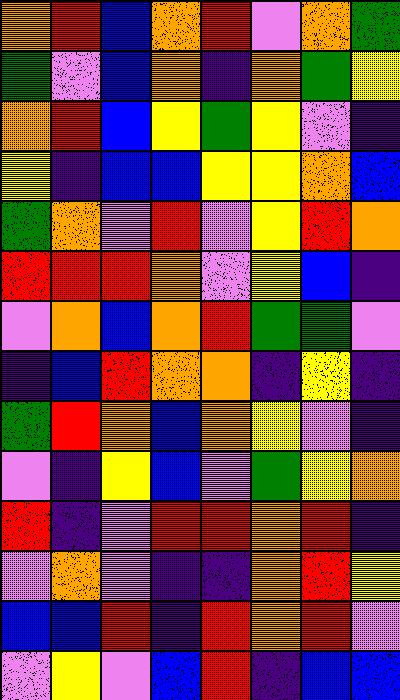[["orange", "red", "blue", "orange", "red", "violet", "orange", "green"], ["green", "violet", "blue", "orange", "indigo", "orange", "green", "yellow"], ["orange", "red", "blue", "yellow", "green", "yellow", "violet", "indigo"], ["yellow", "indigo", "blue", "blue", "yellow", "yellow", "orange", "blue"], ["green", "orange", "violet", "red", "violet", "yellow", "red", "orange"], ["red", "red", "red", "orange", "violet", "yellow", "blue", "indigo"], ["violet", "orange", "blue", "orange", "red", "green", "green", "violet"], ["indigo", "blue", "red", "orange", "orange", "indigo", "yellow", "indigo"], ["green", "red", "orange", "blue", "orange", "yellow", "violet", "indigo"], ["violet", "indigo", "yellow", "blue", "violet", "green", "yellow", "orange"], ["red", "indigo", "violet", "red", "red", "orange", "red", "indigo"], ["violet", "orange", "violet", "indigo", "indigo", "orange", "red", "yellow"], ["blue", "blue", "red", "indigo", "red", "orange", "red", "violet"], ["violet", "yellow", "violet", "blue", "red", "indigo", "blue", "blue"]]